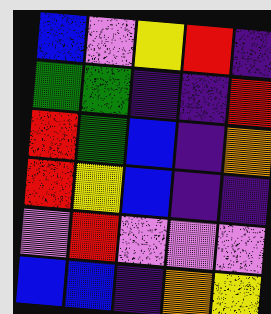[["blue", "violet", "yellow", "red", "indigo"], ["green", "green", "indigo", "indigo", "red"], ["red", "green", "blue", "indigo", "orange"], ["red", "yellow", "blue", "indigo", "indigo"], ["violet", "red", "violet", "violet", "violet"], ["blue", "blue", "indigo", "orange", "yellow"]]